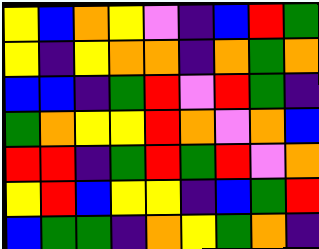[["yellow", "blue", "orange", "yellow", "violet", "indigo", "blue", "red", "green"], ["yellow", "indigo", "yellow", "orange", "orange", "indigo", "orange", "green", "orange"], ["blue", "blue", "indigo", "green", "red", "violet", "red", "green", "indigo"], ["green", "orange", "yellow", "yellow", "red", "orange", "violet", "orange", "blue"], ["red", "red", "indigo", "green", "red", "green", "red", "violet", "orange"], ["yellow", "red", "blue", "yellow", "yellow", "indigo", "blue", "green", "red"], ["blue", "green", "green", "indigo", "orange", "yellow", "green", "orange", "indigo"]]